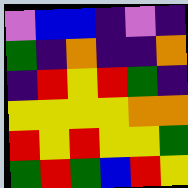[["violet", "blue", "blue", "indigo", "violet", "indigo"], ["green", "indigo", "orange", "indigo", "indigo", "orange"], ["indigo", "red", "yellow", "red", "green", "indigo"], ["yellow", "yellow", "yellow", "yellow", "orange", "orange"], ["red", "yellow", "red", "yellow", "yellow", "green"], ["green", "red", "green", "blue", "red", "yellow"]]